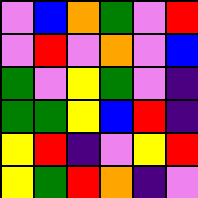[["violet", "blue", "orange", "green", "violet", "red"], ["violet", "red", "violet", "orange", "violet", "blue"], ["green", "violet", "yellow", "green", "violet", "indigo"], ["green", "green", "yellow", "blue", "red", "indigo"], ["yellow", "red", "indigo", "violet", "yellow", "red"], ["yellow", "green", "red", "orange", "indigo", "violet"]]